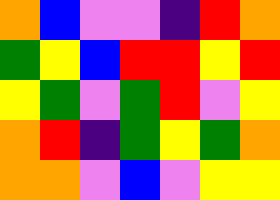[["orange", "blue", "violet", "violet", "indigo", "red", "orange"], ["green", "yellow", "blue", "red", "red", "yellow", "red"], ["yellow", "green", "violet", "green", "red", "violet", "yellow"], ["orange", "red", "indigo", "green", "yellow", "green", "orange"], ["orange", "orange", "violet", "blue", "violet", "yellow", "yellow"]]